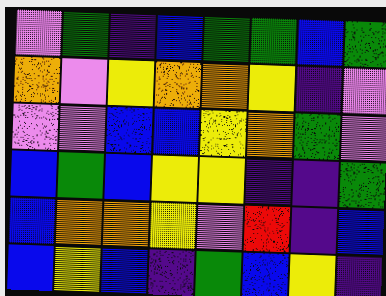[["violet", "green", "indigo", "blue", "green", "green", "blue", "green"], ["orange", "violet", "yellow", "orange", "orange", "yellow", "indigo", "violet"], ["violet", "violet", "blue", "blue", "yellow", "orange", "green", "violet"], ["blue", "green", "blue", "yellow", "yellow", "indigo", "indigo", "green"], ["blue", "orange", "orange", "yellow", "violet", "red", "indigo", "blue"], ["blue", "yellow", "blue", "indigo", "green", "blue", "yellow", "indigo"]]